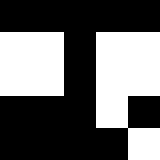[["black", "black", "black", "black", "black"], ["white", "white", "black", "white", "white"], ["white", "white", "black", "white", "white"], ["black", "black", "black", "white", "black"], ["black", "black", "black", "black", "white"]]